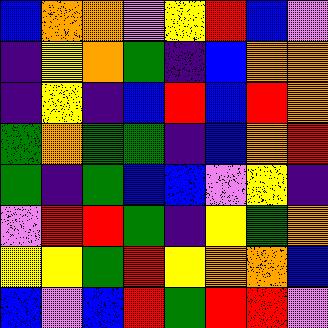[["blue", "orange", "orange", "violet", "yellow", "red", "blue", "violet"], ["indigo", "yellow", "orange", "green", "indigo", "blue", "orange", "orange"], ["indigo", "yellow", "indigo", "blue", "red", "blue", "red", "orange"], ["green", "orange", "green", "green", "indigo", "blue", "orange", "red"], ["green", "indigo", "green", "blue", "blue", "violet", "yellow", "indigo"], ["violet", "red", "red", "green", "indigo", "yellow", "green", "orange"], ["yellow", "yellow", "green", "red", "yellow", "orange", "orange", "blue"], ["blue", "violet", "blue", "red", "green", "red", "red", "violet"]]